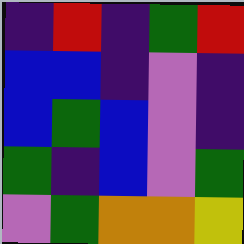[["indigo", "red", "indigo", "green", "red"], ["blue", "blue", "indigo", "violet", "indigo"], ["blue", "green", "blue", "violet", "indigo"], ["green", "indigo", "blue", "violet", "green"], ["violet", "green", "orange", "orange", "yellow"]]